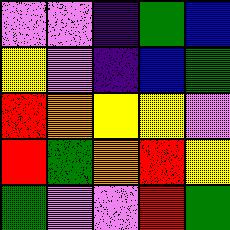[["violet", "violet", "indigo", "green", "blue"], ["yellow", "violet", "indigo", "blue", "green"], ["red", "orange", "yellow", "yellow", "violet"], ["red", "green", "orange", "red", "yellow"], ["green", "violet", "violet", "red", "green"]]